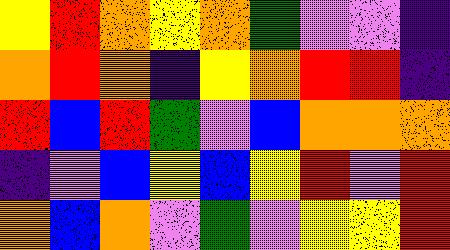[["yellow", "red", "orange", "yellow", "orange", "green", "violet", "violet", "indigo"], ["orange", "red", "orange", "indigo", "yellow", "orange", "red", "red", "indigo"], ["red", "blue", "red", "green", "violet", "blue", "orange", "orange", "orange"], ["indigo", "violet", "blue", "yellow", "blue", "yellow", "red", "violet", "red"], ["orange", "blue", "orange", "violet", "green", "violet", "yellow", "yellow", "red"]]